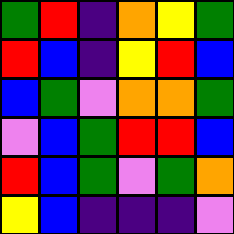[["green", "red", "indigo", "orange", "yellow", "green"], ["red", "blue", "indigo", "yellow", "red", "blue"], ["blue", "green", "violet", "orange", "orange", "green"], ["violet", "blue", "green", "red", "red", "blue"], ["red", "blue", "green", "violet", "green", "orange"], ["yellow", "blue", "indigo", "indigo", "indigo", "violet"]]